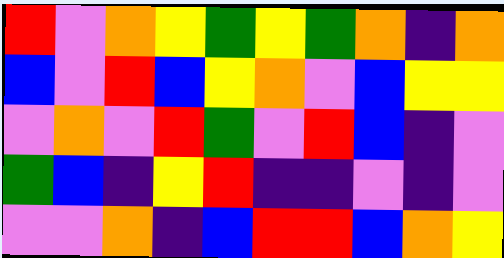[["red", "violet", "orange", "yellow", "green", "yellow", "green", "orange", "indigo", "orange"], ["blue", "violet", "red", "blue", "yellow", "orange", "violet", "blue", "yellow", "yellow"], ["violet", "orange", "violet", "red", "green", "violet", "red", "blue", "indigo", "violet"], ["green", "blue", "indigo", "yellow", "red", "indigo", "indigo", "violet", "indigo", "violet"], ["violet", "violet", "orange", "indigo", "blue", "red", "red", "blue", "orange", "yellow"]]